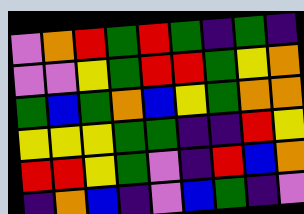[["violet", "orange", "red", "green", "red", "green", "indigo", "green", "indigo"], ["violet", "violet", "yellow", "green", "red", "red", "green", "yellow", "orange"], ["green", "blue", "green", "orange", "blue", "yellow", "green", "orange", "orange"], ["yellow", "yellow", "yellow", "green", "green", "indigo", "indigo", "red", "yellow"], ["red", "red", "yellow", "green", "violet", "indigo", "red", "blue", "orange"], ["indigo", "orange", "blue", "indigo", "violet", "blue", "green", "indigo", "violet"]]